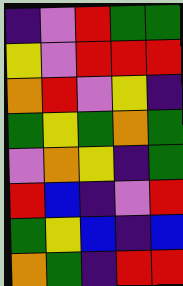[["indigo", "violet", "red", "green", "green"], ["yellow", "violet", "red", "red", "red"], ["orange", "red", "violet", "yellow", "indigo"], ["green", "yellow", "green", "orange", "green"], ["violet", "orange", "yellow", "indigo", "green"], ["red", "blue", "indigo", "violet", "red"], ["green", "yellow", "blue", "indigo", "blue"], ["orange", "green", "indigo", "red", "red"]]